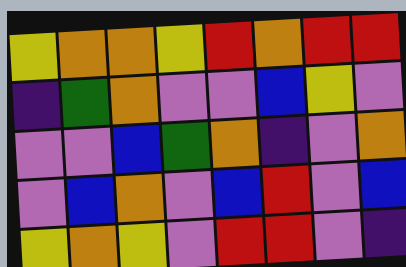[["yellow", "orange", "orange", "yellow", "red", "orange", "red", "red"], ["indigo", "green", "orange", "violet", "violet", "blue", "yellow", "violet"], ["violet", "violet", "blue", "green", "orange", "indigo", "violet", "orange"], ["violet", "blue", "orange", "violet", "blue", "red", "violet", "blue"], ["yellow", "orange", "yellow", "violet", "red", "red", "violet", "indigo"]]